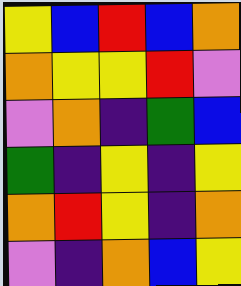[["yellow", "blue", "red", "blue", "orange"], ["orange", "yellow", "yellow", "red", "violet"], ["violet", "orange", "indigo", "green", "blue"], ["green", "indigo", "yellow", "indigo", "yellow"], ["orange", "red", "yellow", "indigo", "orange"], ["violet", "indigo", "orange", "blue", "yellow"]]